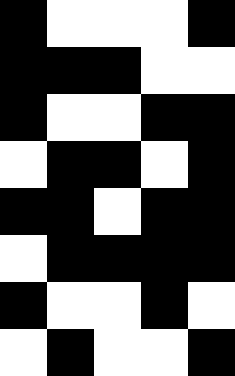[["black", "white", "white", "white", "black"], ["black", "black", "black", "white", "white"], ["black", "white", "white", "black", "black"], ["white", "black", "black", "white", "black"], ["black", "black", "white", "black", "black"], ["white", "black", "black", "black", "black"], ["black", "white", "white", "black", "white"], ["white", "black", "white", "white", "black"]]